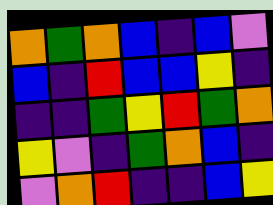[["orange", "green", "orange", "blue", "indigo", "blue", "violet"], ["blue", "indigo", "red", "blue", "blue", "yellow", "indigo"], ["indigo", "indigo", "green", "yellow", "red", "green", "orange"], ["yellow", "violet", "indigo", "green", "orange", "blue", "indigo"], ["violet", "orange", "red", "indigo", "indigo", "blue", "yellow"]]